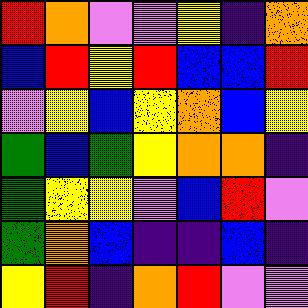[["red", "orange", "violet", "violet", "yellow", "indigo", "orange"], ["blue", "red", "yellow", "red", "blue", "blue", "red"], ["violet", "yellow", "blue", "yellow", "orange", "blue", "yellow"], ["green", "blue", "green", "yellow", "orange", "orange", "indigo"], ["green", "yellow", "yellow", "violet", "blue", "red", "violet"], ["green", "orange", "blue", "indigo", "indigo", "blue", "indigo"], ["yellow", "red", "indigo", "orange", "red", "violet", "violet"]]